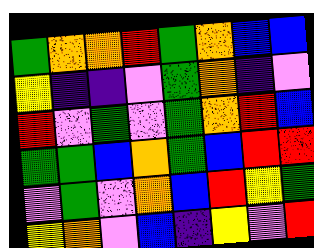[["green", "orange", "orange", "red", "green", "orange", "blue", "blue"], ["yellow", "indigo", "indigo", "violet", "green", "orange", "indigo", "violet"], ["red", "violet", "green", "violet", "green", "orange", "red", "blue"], ["green", "green", "blue", "orange", "green", "blue", "red", "red"], ["violet", "green", "violet", "orange", "blue", "red", "yellow", "green"], ["yellow", "orange", "violet", "blue", "indigo", "yellow", "violet", "red"]]